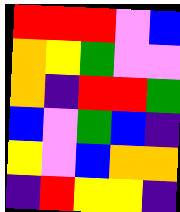[["red", "red", "red", "violet", "blue"], ["orange", "yellow", "green", "violet", "violet"], ["orange", "indigo", "red", "red", "green"], ["blue", "violet", "green", "blue", "indigo"], ["yellow", "violet", "blue", "orange", "orange"], ["indigo", "red", "yellow", "yellow", "indigo"]]